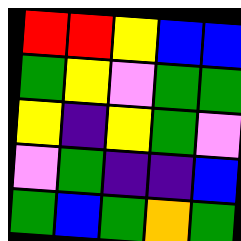[["red", "red", "yellow", "blue", "blue"], ["green", "yellow", "violet", "green", "green"], ["yellow", "indigo", "yellow", "green", "violet"], ["violet", "green", "indigo", "indigo", "blue"], ["green", "blue", "green", "orange", "green"]]